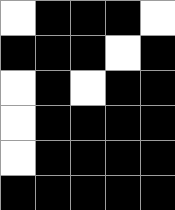[["white", "black", "black", "black", "white"], ["black", "black", "black", "white", "black"], ["white", "black", "white", "black", "black"], ["white", "black", "black", "black", "black"], ["white", "black", "black", "black", "black"], ["black", "black", "black", "black", "black"]]